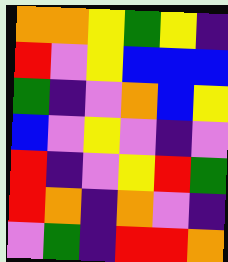[["orange", "orange", "yellow", "green", "yellow", "indigo"], ["red", "violet", "yellow", "blue", "blue", "blue"], ["green", "indigo", "violet", "orange", "blue", "yellow"], ["blue", "violet", "yellow", "violet", "indigo", "violet"], ["red", "indigo", "violet", "yellow", "red", "green"], ["red", "orange", "indigo", "orange", "violet", "indigo"], ["violet", "green", "indigo", "red", "red", "orange"]]